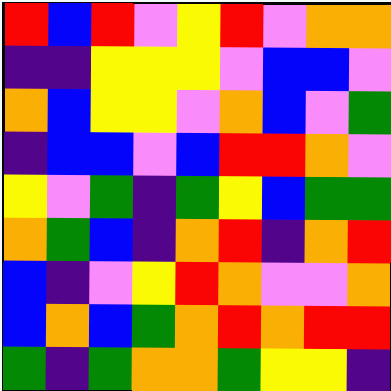[["red", "blue", "red", "violet", "yellow", "red", "violet", "orange", "orange"], ["indigo", "indigo", "yellow", "yellow", "yellow", "violet", "blue", "blue", "violet"], ["orange", "blue", "yellow", "yellow", "violet", "orange", "blue", "violet", "green"], ["indigo", "blue", "blue", "violet", "blue", "red", "red", "orange", "violet"], ["yellow", "violet", "green", "indigo", "green", "yellow", "blue", "green", "green"], ["orange", "green", "blue", "indigo", "orange", "red", "indigo", "orange", "red"], ["blue", "indigo", "violet", "yellow", "red", "orange", "violet", "violet", "orange"], ["blue", "orange", "blue", "green", "orange", "red", "orange", "red", "red"], ["green", "indigo", "green", "orange", "orange", "green", "yellow", "yellow", "indigo"]]